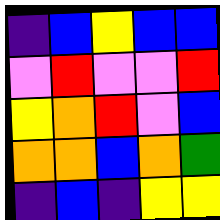[["indigo", "blue", "yellow", "blue", "blue"], ["violet", "red", "violet", "violet", "red"], ["yellow", "orange", "red", "violet", "blue"], ["orange", "orange", "blue", "orange", "green"], ["indigo", "blue", "indigo", "yellow", "yellow"]]